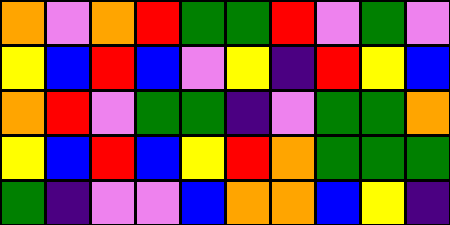[["orange", "violet", "orange", "red", "green", "green", "red", "violet", "green", "violet"], ["yellow", "blue", "red", "blue", "violet", "yellow", "indigo", "red", "yellow", "blue"], ["orange", "red", "violet", "green", "green", "indigo", "violet", "green", "green", "orange"], ["yellow", "blue", "red", "blue", "yellow", "red", "orange", "green", "green", "green"], ["green", "indigo", "violet", "violet", "blue", "orange", "orange", "blue", "yellow", "indigo"]]